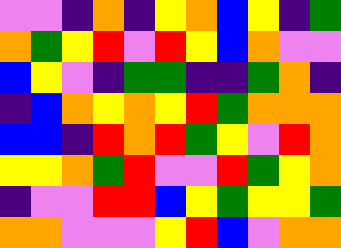[["violet", "violet", "indigo", "orange", "indigo", "yellow", "orange", "blue", "yellow", "indigo", "green"], ["orange", "green", "yellow", "red", "violet", "red", "yellow", "blue", "orange", "violet", "violet"], ["blue", "yellow", "violet", "indigo", "green", "green", "indigo", "indigo", "green", "orange", "indigo"], ["indigo", "blue", "orange", "yellow", "orange", "yellow", "red", "green", "orange", "orange", "orange"], ["blue", "blue", "indigo", "red", "orange", "red", "green", "yellow", "violet", "red", "orange"], ["yellow", "yellow", "orange", "green", "red", "violet", "violet", "red", "green", "yellow", "orange"], ["indigo", "violet", "violet", "red", "red", "blue", "yellow", "green", "yellow", "yellow", "green"], ["orange", "orange", "violet", "violet", "violet", "yellow", "red", "blue", "violet", "orange", "orange"]]